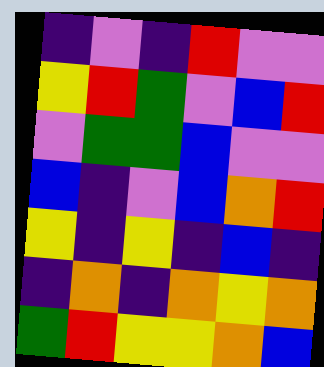[["indigo", "violet", "indigo", "red", "violet", "violet"], ["yellow", "red", "green", "violet", "blue", "red"], ["violet", "green", "green", "blue", "violet", "violet"], ["blue", "indigo", "violet", "blue", "orange", "red"], ["yellow", "indigo", "yellow", "indigo", "blue", "indigo"], ["indigo", "orange", "indigo", "orange", "yellow", "orange"], ["green", "red", "yellow", "yellow", "orange", "blue"]]